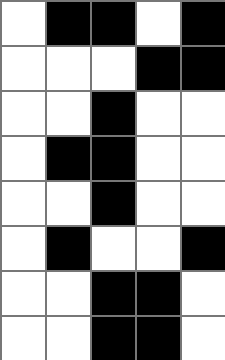[["white", "black", "black", "white", "black"], ["white", "white", "white", "black", "black"], ["white", "white", "black", "white", "white"], ["white", "black", "black", "white", "white"], ["white", "white", "black", "white", "white"], ["white", "black", "white", "white", "black"], ["white", "white", "black", "black", "white"], ["white", "white", "black", "black", "white"]]